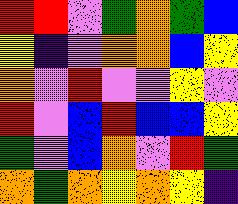[["red", "red", "violet", "green", "orange", "green", "blue"], ["yellow", "indigo", "violet", "orange", "orange", "blue", "yellow"], ["orange", "violet", "red", "violet", "violet", "yellow", "violet"], ["red", "violet", "blue", "red", "blue", "blue", "yellow"], ["green", "violet", "blue", "orange", "violet", "red", "green"], ["orange", "green", "orange", "yellow", "orange", "yellow", "indigo"]]